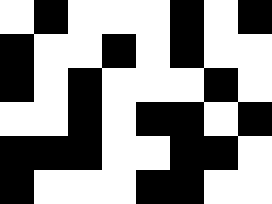[["white", "black", "white", "white", "white", "black", "white", "black"], ["black", "white", "white", "black", "white", "black", "white", "white"], ["black", "white", "black", "white", "white", "white", "black", "white"], ["white", "white", "black", "white", "black", "black", "white", "black"], ["black", "black", "black", "white", "white", "black", "black", "white"], ["black", "white", "white", "white", "black", "black", "white", "white"]]